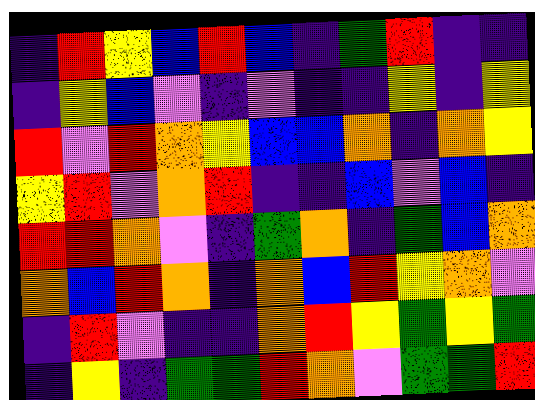[["indigo", "red", "yellow", "blue", "red", "blue", "indigo", "green", "red", "indigo", "indigo"], ["indigo", "yellow", "blue", "violet", "indigo", "violet", "indigo", "indigo", "yellow", "indigo", "yellow"], ["red", "violet", "red", "orange", "yellow", "blue", "blue", "orange", "indigo", "orange", "yellow"], ["yellow", "red", "violet", "orange", "red", "indigo", "indigo", "blue", "violet", "blue", "indigo"], ["red", "red", "orange", "violet", "indigo", "green", "orange", "indigo", "green", "blue", "orange"], ["orange", "blue", "red", "orange", "indigo", "orange", "blue", "red", "yellow", "orange", "violet"], ["indigo", "red", "violet", "indigo", "indigo", "orange", "red", "yellow", "green", "yellow", "green"], ["indigo", "yellow", "indigo", "green", "green", "red", "orange", "violet", "green", "green", "red"]]